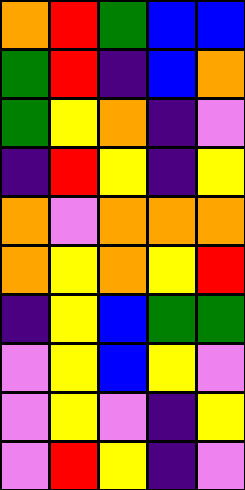[["orange", "red", "green", "blue", "blue"], ["green", "red", "indigo", "blue", "orange"], ["green", "yellow", "orange", "indigo", "violet"], ["indigo", "red", "yellow", "indigo", "yellow"], ["orange", "violet", "orange", "orange", "orange"], ["orange", "yellow", "orange", "yellow", "red"], ["indigo", "yellow", "blue", "green", "green"], ["violet", "yellow", "blue", "yellow", "violet"], ["violet", "yellow", "violet", "indigo", "yellow"], ["violet", "red", "yellow", "indigo", "violet"]]